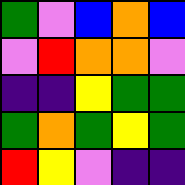[["green", "violet", "blue", "orange", "blue"], ["violet", "red", "orange", "orange", "violet"], ["indigo", "indigo", "yellow", "green", "green"], ["green", "orange", "green", "yellow", "green"], ["red", "yellow", "violet", "indigo", "indigo"]]